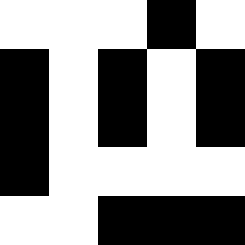[["white", "white", "white", "black", "white"], ["black", "white", "black", "white", "black"], ["black", "white", "black", "white", "black"], ["black", "white", "white", "white", "white"], ["white", "white", "black", "black", "black"]]